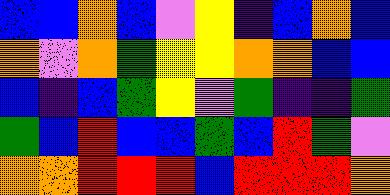[["blue", "blue", "orange", "blue", "violet", "yellow", "indigo", "blue", "orange", "blue"], ["orange", "violet", "orange", "green", "yellow", "yellow", "orange", "orange", "blue", "blue"], ["blue", "indigo", "blue", "green", "yellow", "violet", "green", "indigo", "indigo", "green"], ["green", "blue", "red", "blue", "blue", "green", "blue", "red", "green", "violet"], ["orange", "orange", "red", "red", "red", "blue", "red", "red", "red", "orange"]]